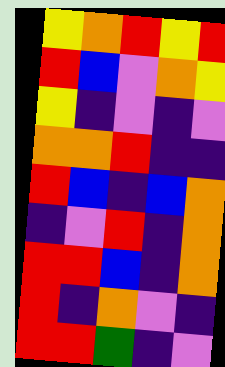[["yellow", "orange", "red", "yellow", "red"], ["red", "blue", "violet", "orange", "yellow"], ["yellow", "indigo", "violet", "indigo", "violet"], ["orange", "orange", "red", "indigo", "indigo"], ["red", "blue", "indigo", "blue", "orange"], ["indigo", "violet", "red", "indigo", "orange"], ["red", "red", "blue", "indigo", "orange"], ["red", "indigo", "orange", "violet", "indigo"], ["red", "red", "green", "indigo", "violet"]]